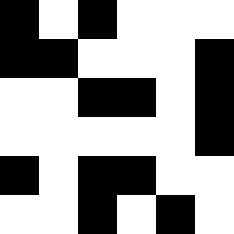[["black", "white", "black", "white", "white", "white"], ["black", "black", "white", "white", "white", "black"], ["white", "white", "black", "black", "white", "black"], ["white", "white", "white", "white", "white", "black"], ["black", "white", "black", "black", "white", "white"], ["white", "white", "black", "white", "black", "white"]]